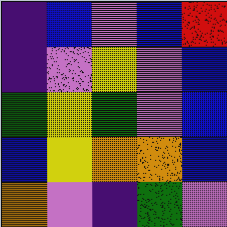[["indigo", "blue", "violet", "blue", "red"], ["indigo", "violet", "yellow", "violet", "blue"], ["green", "yellow", "green", "violet", "blue"], ["blue", "yellow", "orange", "orange", "blue"], ["orange", "violet", "indigo", "green", "violet"]]